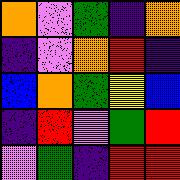[["orange", "violet", "green", "indigo", "orange"], ["indigo", "violet", "orange", "red", "indigo"], ["blue", "orange", "green", "yellow", "blue"], ["indigo", "red", "violet", "green", "red"], ["violet", "green", "indigo", "red", "red"]]